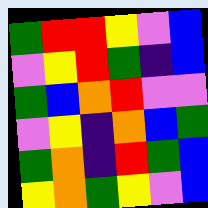[["green", "red", "red", "yellow", "violet", "blue"], ["violet", "yellow", "red", "green", "indigo", "blue"], ["green", "blue", "orange", "red", "violet", "violet"], ["violet", "yellow", "indigo", "orange", "blue", "green"], ["green", "orange", "indigo", "red", "green", "blue"], ["yellow", "orange", "green", "yellow", "violet", "blue"]]